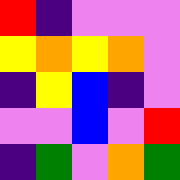[["red", "indigo", "violet", "violet", "violet"], ["yellow", "orange", "yellow", "orange", "violet"], ["indigo", "yellow", "blue", "indigo", "violet"], ["violet", "violet", "blue", "violet", "red"], ["indigo", "green", "violet", "orange", "green"]]